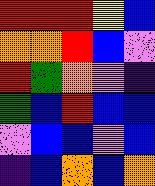[["red", "red", "red", "yellow", "blue"], ["orange", "orange", "red", "blue", "violet"], ["red", "green", "orange", "violet", "indigo"], ["green", "blue", "red", "blue", "blue"], ["violet", "blue", "blue", "violet", "blue"], ["indigo", "blue", "orange", "blue", "orange"]]